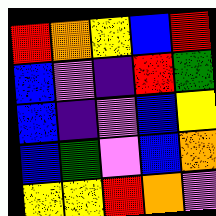[["red", "orange", "yellow", "blue", "red"], ["blue", "violet", "indigo", "red", "green"], ["blue", "indigo", "violet", "blue", "yellow"], ["blue", "green", "violet", "blue", "orange"], ["yellow", "yellow", "red", "orange", "violet"]]